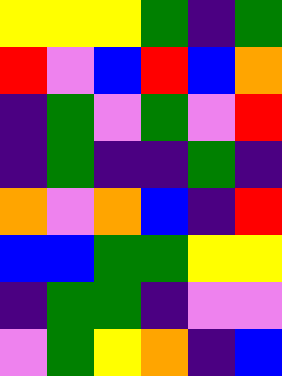[["yellow", "yellow", "yellow", "green", "indigo", "green"], ["red", "violet", "blue", "red", "blue", "orange"], ["indigo", "green", "violet", "green", "violet", "red"], ["indigo", "green", "indigo", "indigo", "green", "indigo"], ["orange", "violet", "orange", "blue", "indigo", "red"], ["blue", "blue", "green", "green", "yellow", "yellow"], ["indigo", "green", "green", "indigo", "violet", "violet"], ["violet", "green", "yellow", "orange", "indigo", "blue"]]